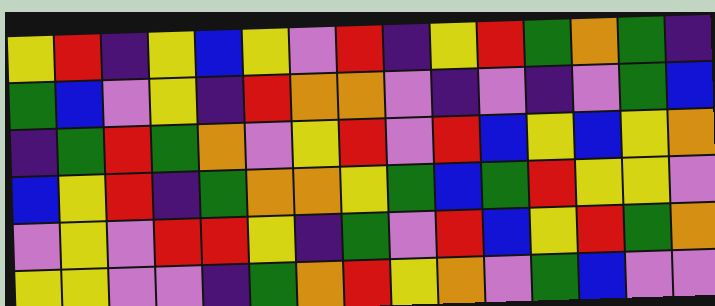[["yellow", "red", "indigo", "yellow", "blue", "yellow", "violet", "red", "indigo", "yellow", "red", "green", "orange", "green", "indigo"], ["green", "blue", "violet", "yellow", "indigo", "red", "orange", "orange", "violet", "indigo", "violet", "indigo", "violet", "green", "blue"], ["indigo", "green", "red", "green", "orange", "violet", "yellow", "red", "violet", "red", "blue", "yellow", "blue", "yellow", "orange"], ["blue", "yellow", "red", "indigo", "green", "orange", "orange", "yellow", "green", "blue", "green", "red", "yellow", "yellow", "violet"], ["violet", "yellow", "violet", "red", "red", "yellow", "indigo", "green", "violet", "red", "blue", "yellow", "red", "green", "orange"], ["yellow", "yellow", "violet", "violet", "indigo", "green", "orange", "red", "yellow", "orange", "violet", "green", "blue", "violet", "violet"]]